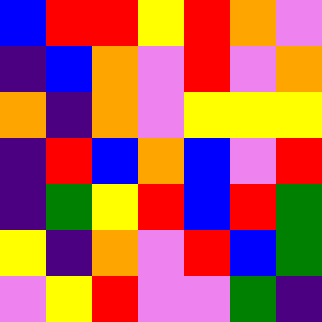[["blue", "red", "red", "yellow", "red", "orange", "violet"], ["indigo", "blue", "orange", "violet", "red", "violet", "orange"], ["orange", "indigo", "orange", "violet", "yellow", "yellow", "yellow"], ["indigo", "red", "blue", "orange", "blue", "violet", "red"], ["indigo", "green", "yellow", "red", "blue", "red", "green"], ["yellow", "indigo", "orange", "violet", "red", "blue", "green"], ["violet", "yellow", "red", "violet", "violet", "green", "indigo"]]